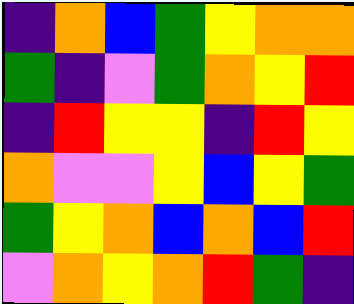[["indigo", "orange", "blue", "green", "yellow", "orange", "orange"], ["green", "indigo", "violet", "green", "orange", "yellow", "red"], ["indigo", "red", "yellow", "yellow", "indigo", "red", "yellow"], ["orange", "violet", "violet", "yellow", "blue", "yellow", "green"], ["green", "yellow", "orange", "blue", "orange", "blue", "red"], ["violet", "orange", "yellow", "orange", "red", "green", "indigo"]]